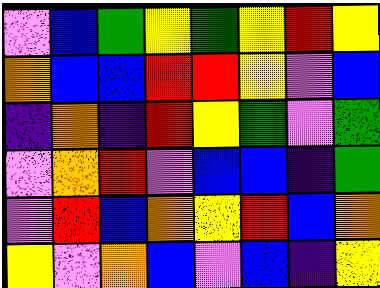[["violet", "blue", "green", "yellow", "green", "yellow", "red", "yellow"], ["orange", "blue", "blue", "red", "red", "yellow", "violet", "blue"], ["indigo", "orange", "indigo", "red", "yellow", "green", "violet", "green"], ["violet", "orange", "red", "violet", "blue", "blue", "indigo", "green"], ["violet", "red", "blue", "orange", "yellow", "red", "blue", "orange"], ["yellow", "violet", "orange", "blue", "violet", "blue", "indigo", "yellow"]]